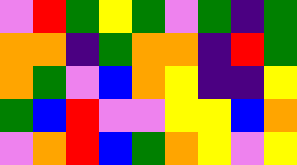[["violet", "red", "green", "yellow", "green", "violet", "green", "indigo", "green"], ["orange", "orange", "indigo", "green", "orange", "orange", "indigo", "red", "green"], ["orange", "green", "violet", "blue", "orange", "yellow", "indigo", "indigo", "yellow"], ["green", "blue", "red", "violet", "violet", "yellow", "yellow", "blue", "orange"], ["violet", "orange", "red", "blue", "green", "orange", "yellow", "violet", "yellow"]]